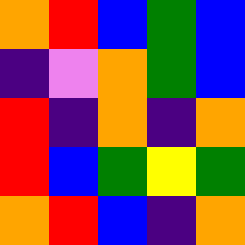[["orange", "red", "blue", "green", "blue"], ["indigo", "violet", "orange", "green", "blue"], ["red", "indigo", "orange", "indigo", "orange"], ["red", "blue", "green", "yellow", "green"], ["orange", "red", "blue", "indigo", "orange"]]